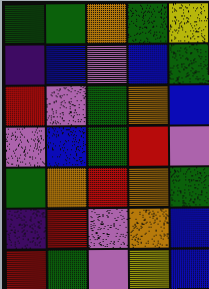[["green", "green", "orange", "green", "yellow"], ["indigo", "blue", "violet", "blue", "green"], ["red", "violet", "green", "orange", "blue"], ["violet", "blue", "green", "red", "violet"], ["green", "orange", "red", "orange", "green"], ["indigo", "red", "violet", "orange", "blue"], ["red", "green", "violet", "yellow", "blue"]]